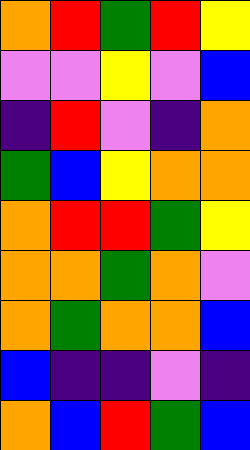[["orange", "red", "green", "red", "yellow"], ["violet", "violet", "yellow", "violet", "blue"], ["indigo", "red", "violet", "indigo", "orange"], ["green", "blue", "yellow", "orange", "orange"], ["orange", "red", "red", "green", "yellow"], ["orange", "orange", "green", "orange", "violet"], ["orange", "green", "orange", "orange", "blue"], ["blue", "indigo", "indigo", "violet", "indigo"], ["orange", "blue", "red", "green", "blue"]]